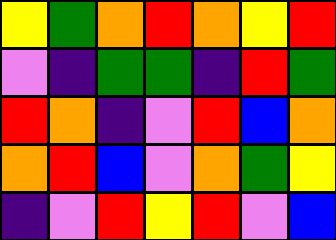[["yellow", "green", "orange", "red", "orange", "yellow", "red"], ["violet", "indigo", "green", "green", "indigo", "red", "green"], ["red", "orange", "indigo", "violet", "red", "blue", "orange"], ["orange", "red", "blue", "violet", "orange", "green", "yellow"], ["indigo", "violet", "red", "yellow", "red", "violet", "blue"]]